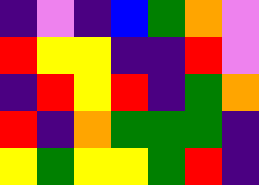[["indigo", "violet", "indigo", "blue", "green", "orange", "violet"], ["red", "yellow", "yellow", "indigo", "indigo", "red", "violet"], ["indigo", "red", "yellow", "red", "indigo", "green", "orange"], ["red", "indigo", "orange", "green", "green", "green", "indigo"], ["yellow", "green", "yellow", "yellow", "green", "red", "indigo"]]